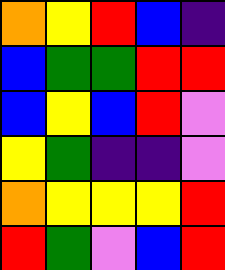[["orange", "yellow", "red", "blue", "indigo"], ["blue", "green", "green", "red", "red"], ["blue", "yellow", "blue", "red", "violet"], ["yellow", "green", "indigo", "indigo", "violet"], ["orange", "yellow", "yellow", "yellow", "red"], ["red", "green", "violet", "blue", "red"]]